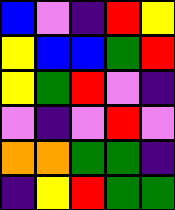[["blue", "violet", "indigo", "red", "yellow"], ["yellow", "blue", "blue", "green", "red"], ["yellow", "green", "red", "violet", "indigo"], ["violet", "indigo", "violet", "red", "violet"], ["orange", "orange", "green", "green", "indigo"], ["indigo", "yellow", "red", "green", "green"]]